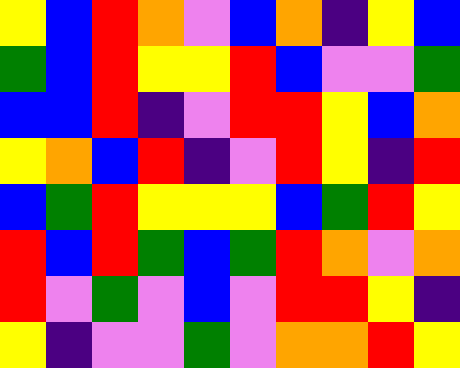[["yellow", "blue", "red", "orange", "violet", "blue", "orange", "indigo", "yellow", "blue"], ["green", "blue", "red", "yellow", "yellow", "red", "blue", "violet", "violet", "green"], ["blue", "blue", "red", "indigo", "violet", "red", "red", "yellow", "blue", "orange"], ["yellow", "orange", "blue", "red", "indigo", "violet", "red", "yellow", "indigo", "red"], ["blue", "green", "red", "yellow", "yellow", "yellow", "blue", "green", "red", "yellow"], ["red", "blue", "red", "green", "blue", "green", "red", "orange", "violet", "orange"], ["red", "violet", "green", "violet", "blue", "violet", "red", "red", "yellow", "indigo"], ["yellow", "indigo", "violet", "violet", "green", "violet", "orange", "orange", "red", "yellow"]]